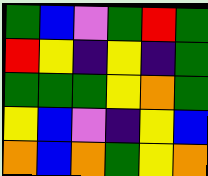[["green", "blue", "violet", "green", "red", "green"], ["red", "yellow", "indigo", "yellow", "indigo", "green"], ["green", "green", "green", "yellow", "orange", "green"], ["yellow", "blue", "violet", "indigo", "yellow", "blue"], ["orange", "blue", "orange", "green", "yellow", "orange"]]